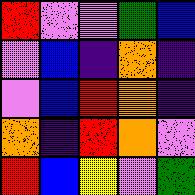[["red", "violet", "violet", "green", "blue"], ["violet", "blue", "indigo", "orange", "indigo"], ["violet", "blue", "red", "orange", "indigo"], ["orange", "indigo", "red", "orange", "violet"], ["red", "blue", "yellow", "violet", "green"]]